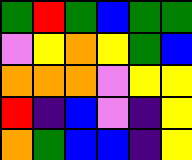[["green", "red", "green", "blue", "green", "green"], ["violet", "yellow", "orange", "yellow", "green", "blue"], ["orange", "orange", "orange", "violet", "yellow", "yellow"], ["red", "indigo", "blue", "violet", "indigo", "yellow"], ["orange", "green", "blue", "blue", "indigo", "yellow"]]